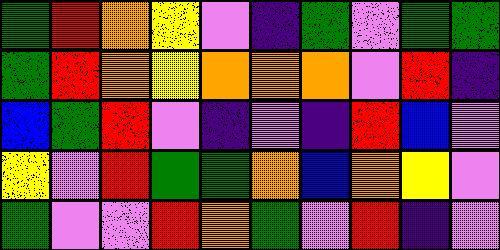[["green", "red", "orange", "yellow", "violet", "indigo", "green", "violet", "green", "green"], ["green", "red", "orange", "yellow", "orange", "orange", "orange", "violet", "red", "indigo"], ["blue", "green", "red", "violet", "indigo", "violet", "indigo", "red", "blue", "violet"], ["yellow", "violet", "red", "green", "green", "orange", "blue", "orange", "yellow", "violet"], ["green", "violet", "violet", "red", "orange", "green", "violet", "red", "indigo", "violet"]]